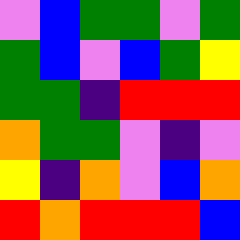[["violet", "blue", "green", "green", "violet", "green"], ["green", "blue", "violet", "blue", "green", "yellow"], ["green", "green", "indigo", "red", "red", "red"], ["orange", "green", "green", "violet", "indigo", "violet"], ["yellow", "indigo", "orange", "violet", "blue", "orange"], ["red", "orange", "red", "red", "red", "blue"]]